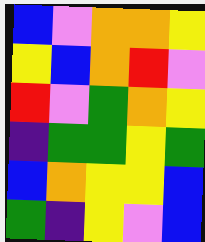[["blue", "violet", "orange", "orange", "yellow"], ["yellow", "blue", "orange", "red", "violet"], ["red", "violet", "green", "orange", "yellow"], ["indigo", "green", "green", "yellow", "green"], ["blue", "orange", "yellow", "yellow", "blue"], ["green", "indigo", "yellow", "violet", "blue"]]